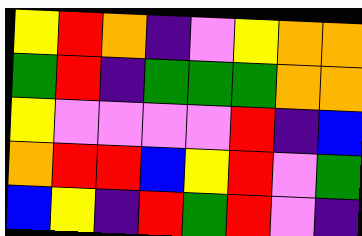[["yellow", "red", "orange", "indigo", "violet", "yellow", "orange", "orange"], ["green", "red", "indigo", "green", "green", "green", "orange", "orange"], ["yellow", "violet", "violet", "violet", "violet", "red", "indigo", "blue"], ["orange", "red", "red", "blue", "yellow", "red", "violet", "green"], ["blue", "yellow", "indigo", "red", "green", "red", "violet", "indigo"]]